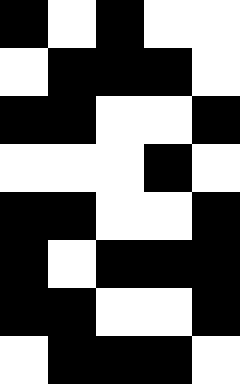[["black", "white", "black", "white", "white"], ["white", "black", "black", "black", "white"], ["black", "black", "white", "white", "black"], ["white", "white", "white", "black", "white"], ["black", "black", "white", "white", "black"], ["black", "white", "black", "black", "black"], ["black", "black", "white", "white", "black"], ["white", "black", "black", "black", "white"]]